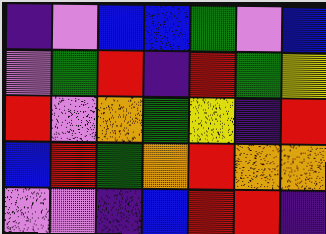[["indigo", "violet", "blue", "blue", "green", "violet", "blue"], ["violet", "green", "red", "indigo", "red", "green", "yellow"], ["red", "violet", "orange", "green", "yellow", "indigo", "red"], ["blue", "red", "green", "orange", "red", "orange", "orange"], ["violet", "violet", "indigo", "blue", "red", "red", "indigo"]]